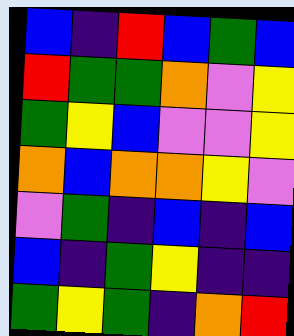[["blue", "indigo", "red", "blue", "green", "blue"], ["red", "green", "green", "orange", "violet", "yellow"], ["green", "yellow", "blue", "violet", "violet", "yellow"], ["orange", "blue", "orange", "orange", "yellow", "violet"], ["violet", "green", "indigo", "blue", "indigo", "blue"], ["blue", "indigo", "green", "yellow", "indigo", "indigo"], ["green", "yellow", "green", "indigo", "orange", "red"]]